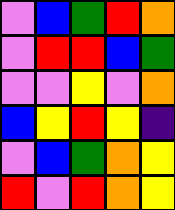[["violet", "blue", "green", "red", "orange"], ["violet", "red", "red", "blue", "green"], ["violet", "violet", "yellow", "violet", "orange"], ["blue", "yellow", "red", "yellow", "indigo"], ["violet", "blue", "green", "orange", "yellow"], ["red", "violet", "red", "orange", "yellow"]]